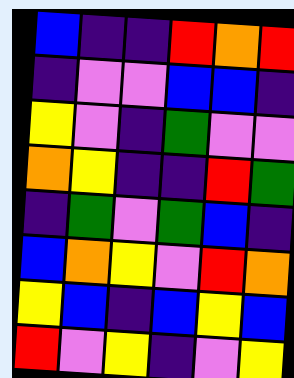[["blue", "indigo", "indigo", "red", "orange", "red"], ["indigo", "violet", "violet", "blue", "blue", "indigo"], ["yellow", "violet", "indigo", "green", "violet", "violet"], ["orange", "yellow", "indigo", "indigo", "red", "green"], ["indigo", "green", "violet", "green", "blue", "indigo"], ["blue", "orange", "yellow", "violet", "red", "orange"], ["yellow", "blue", "indigo", "blue", "yellow", "blue"], ["red", "violet", "yellow", "indigo", "violet", "yellow"]]